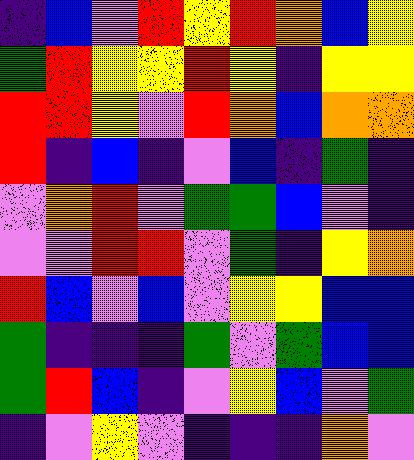[["indigo", "blue", "violet", "red", "yellow", "red", "orange", "blue", "yellow"], ["green", "red", "yellow", "yellow", "red", "yellow", "indigo", "yellow", "yellow"], ["red", "red", "yellow", "violet", "red", "orange", "blue", "orange", "orange"], ["red", "indigo", "blue", "indigo", "violet", "blue", "indigo", "green", "indigo"], ["violet", "orange", "red", "violet", "green", "green", "blue", "violet", "indigo"], ["violet", "violet", "red", "red", "violet", "green", "indigo", "yellow", "orange"], ["red", "blue", "violet", "blue", "violet", "yellow", "yellow", "blue", "blue"], ["green", "indigo", "indigo", "indigo", "green", "violet", "green", "blue", "blue"], ["green", "red", "blue", "indigo", "violet", "yellow", "blue", "violet", "green"], ["indigo", "violet", "yellow", "violet", "indigo", "indigo", "indigo", "orange", "violet"]]